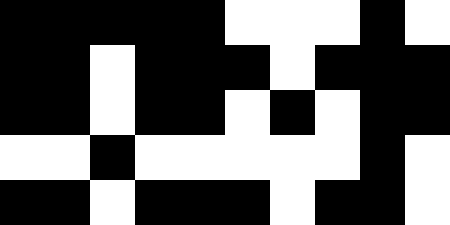[["black", "black", "black", "black", "black", "white", "white", "white", "black", "white"], ["black", "black", "white", "black", "black", "black", "white", "black", "black", "black"], ["black", "black", "white", "black", "black", "white", "black", "white", "black", "black"], ["white", "white", "black", "white", "white", "white", "white", "white", "black", "white"], ["black", "black", "white", "black", "black", "black", "white", "black", "black", "white"]]